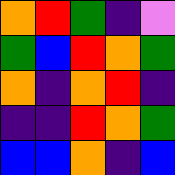[["orange", "red", "green", "indigo", "violet"], ["green", "blue", "red", "orange", "green"], ["orange", "indigo", "orange", "red", "indigo"], ["indigo", "indigo", "red", "orange", "green"], ["blue", "blue", "orange", "indigo", "blue"]]